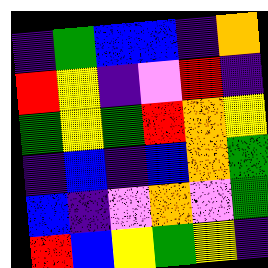[["indigo", "green", "blue", "blue", "indigo", "orange"], ["red", "yellow", "indigo", "violet", "red", "indigo"], ["green", "yellow", "green", "red", "orange", "yellow"], ["indigo", "blue", "indigo", "blue", "orange", "green"], ["blue", "indigo", "violet", "orange", "violet", "green"], ["red", "blue", "yellow", "green", "yellow", "indigo"]]